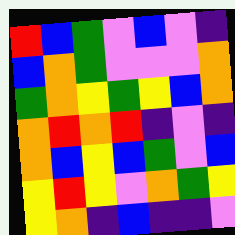[["red", "blue", "green", "violet", "blue", "violet", "indigo"], ["blue", "orange", "green", "violet", "violet", "violet", "orange"], ["green", "orange", "yellow", "green", "yellow", "blue", "orange"], ["orange", "red", "orange", "red", "indigo", "violet", "indigo"], ["orange", "blue", "yellow", "blue", "green", "violet", "blue"], ["yellow", "red", "yellow", "violet", "orange", "green", "yellow"], ["yellow", "orange", "indigo", "blue", "indigo", "indigo", "violet"]]